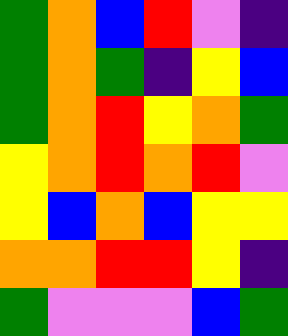[["green", "orange", "blue", "red", "violet", "indigo"], ["green", "orange", "green", "indigo", "yellow", "blue"], ["green", "orange", "red", "yellow", "orange", "green"], ["yellow", "orange", "red", "orange", "red", "violet"], ["yellow", "blue", "orange", "blue", "yellow", "yellow"], ["orange", "orange", "red", "red", "yellow", "indigo"], ["green", "violet", "violet", "violet", "blue", "green"]]